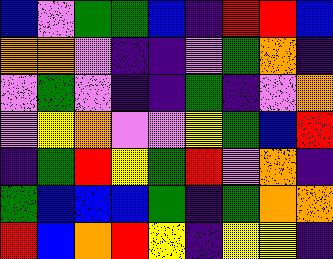[["blue", "violet", "green", "green", "blue", "indigo", "red", "red", "blue"], ["orange", "orange", "violet", "indigo", "indigo", "violet", "green", "orange", "indigo"], ["violet", "green", "violet", "indigo", "indigo", "green", "indigo", "violet", "orange"], ["violet", "yellow", "orange", "violet", "violet", "yellow", "green", "blue", "red"], ["indigo", "green", "red", "yellow", "green", "red", "violet", "orange", "indigo"], ["green", "blue", "blue", "blue", "green", "indigo", "green", "orange", "orange"], ["red", "blue", "orange", "red", "yellow", "indigo", "yellow", "yellow", "indigo"]]